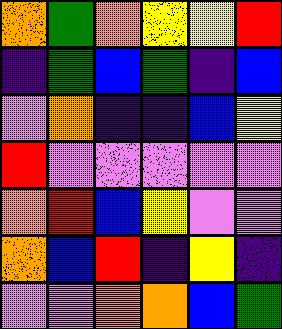[["orange", "green", "orange", "yellow", "yellow", "red"], ["indigo", "green", "blue", "green", "indigo", "blue"], ["violet", "orange", "indigo", "indigo", "blue", "yellow"], ["red", "violet", "violet", "violet", "violet", "violet"], ["orange", "red", "blue", "yellow", "violet", "violet"], ["orange", "blue", "red", "indigo", "yellow", "indigo"], ["violet", "violet", "orange", "orange", "blue", "green"]]